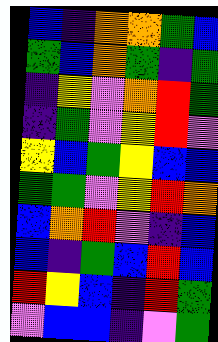[["blue", "indigo", "orange", "orange", "green", "blue"], ["green", "blue", "orange", "green", "indigo", "green"], ["indigo", "yellow", "violet", "orange", "red", "green"], ["indigo", "green", "violet", "yellow", "red", "violet"], ["yellow", "blue", "green", "yellow", "blue", "blue"], ["green", "green", "violet", "yellow", "red", "orange"], ["blue", "orange", "red", "violet", "indigo", "blue"], ["blue", "indigo", "green", "blue", "red", "blue"], ["red", "yellow", "blue", "indigo", "red", "green"], ["violet", "blue", "blue", "indigo", "violet", "green"]]